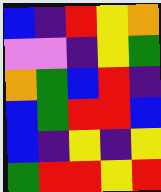[["blue", "indigo", "red", "yellow", "orange"], ["violet", "violet", "indigo", "yellow", "green"], ["orange", "green", "blue", "red", "indigo"], ["blue", "green", "red", "red", "blue"], ["blue", "indigo", "yellow", "indigo", "yellow"], ["green", "red", "red", "yellow", "red"]]